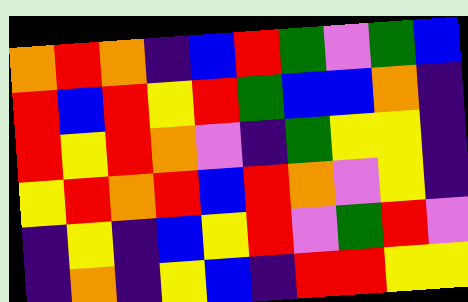[["orange", "red", "orange", "indigo", "blue", "red", "green", "violet", "green", "blue"], ["red", "blue", "red", "yellow", "red", "green", "blue", "blue", "orange", "indigo"], ["red", "yellow", "red", "orange", "violet", "indigo", "green", "yellow", "yellow", "indigo"], ["yellow", "red", "orange", "red", "blue", "red", "orange", "violet", "yellow", "indigo"], ["indigo", "yellow", "indigo", "blue", "yellow", "red", "violet", "green", "red", "violet"], ["indigo", "orange", "indigo", "yellow", "blue", "indigo", "red", "red", "yellow", "yellow"]]